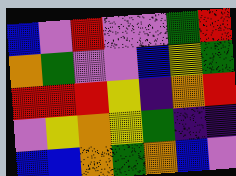[["blue", "violet", "red", "violet", "violet", "green", "red"], ["orange", "green", "violet", "violet", "blue", "yellow", "green"], ["red", "red", "red", "yellow", "indigo", "orange", "red"], ["violet", "yellow", "orange", "yellow", "green", "indigo", "indigo"], ["blue", "blue", "orange", "green", "orange", "blue", "violet"]]